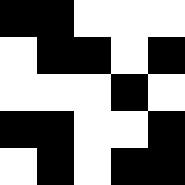[["black", "black", "white", "white", "white"], ["white", "black", "black", "white", "black"], ["white", "white", "white", "black", "white"], ["black", "black", "white", "white", "black"], ["white", "black", "white", "black", "black"]]